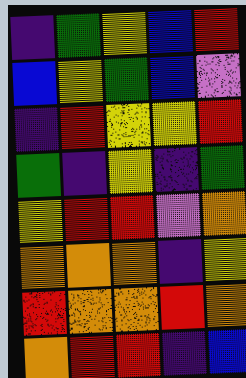[["indigo", "green", "yellow", "blue", "red"], ["blue", "yellow", "green", "blue", "violet"], ["indigo", "red", "yellow", "yellow", "red"], ["green", "indigo", "yellow", "indigo", "green"], ["yellow", "red", "red", "violet", "orange"], ["orange", "orange", "orange", "indigo", "yellow"], ["red", "orange", "orange", "red", "orange"], ["orange", "red", "red", "indigo", "blue"]]